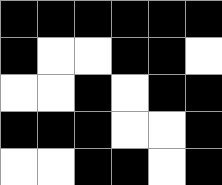[["black", "black", "black", "black", "black", "black"], ["black", "white", "white", "black", "black", "white"], ["white", "white", "black", "white", "black", "black"], ["black", "black", "black", "white", "white", "black"], ["white", "white", "black", "black", "white", "black"]]